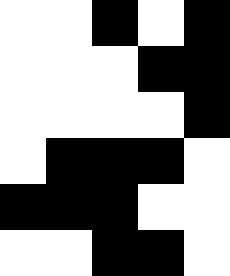[["white", "white", "black", "white", "black"], ["white", "white", "white", "black", "black"], ["white", "white", "white", "white", "black"], ["white", "black", "black", "black", "white"], ["black", "black", "black", "white", "white"], ["white", "white", "black", "black", "white"]]